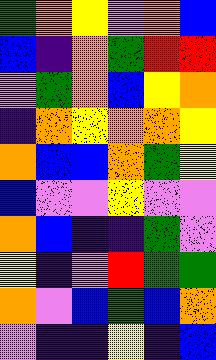[["green", "orange", "yellow", "violet", "orange", "blue"], ["blue", "indigo", "orange", "green", "red", "red"], ["violet", "green", "orange", "blue", "yellow", "orange"], ["indigo", "orange", "yellow", "orange", "orange", "yellow"], ["orange", "blue", "blue", "orange", "green", "yellow"], ["blue", "violet", "violet", "yellow", "violet", "violet"], ["orange", "blue", "indigo", "indigo", "green", "violet"], ["yellow", "indigo", "violet", "red", "green", "green"], ["orange", "violet", "blue", "green", "blue", "orange"], ["violet", "indigo", "indigo", "yellow", "indigo", "blue"]]